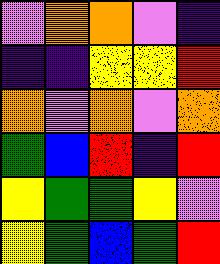[["violet", "orange", "orange", "violet", "indigo"], ["indigo", "indigo", "yellow", "yellow", "red"], ["orange", "violet", "orange", "violet", "orange"], ["green", "blue", "red", "indigo", "red"], ["yellow", "green", "green", "yellow", "violet"], ["yellow", "green", "blue", "green", "red"]]